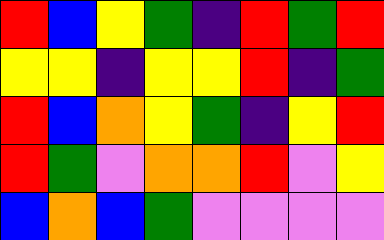[["red", "blue", "yellow", "green", "indigo", "red", "green", "red"], ["yellow", "yellow", "indigo", "yellow", "yellow", "red", "indigo", "green"], ["red", "blue", "orange", "yellow", "green", "indigo", "yellow", "red"], ["red", "green", "violet", "orange", "orange", "red", "violet", "yellow"], ["blue", "orange", "blue", "green", "violet", "violet", "violet", "violet"]]